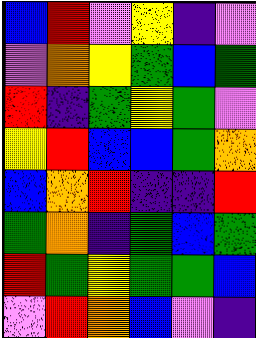[["blue", "red", "violet", "yellow", "indigo", "violet"], ["violet", "orange", "yellow", "green", "blue", "green"], ["red", "indigo", "green", "yellow", "green", "violet"], ["yellow", "red", "blue", "blue", "green", "orange"], ["blue", "orange", "red", "indigo", "indigo", "red"], ["green", "orange", "indigo", "green", "blue", "green"], ["red", "green", "yellow", "green", "green", "blue"], ["violet", "red", "orange", "blue", "violet", "indigo"]]